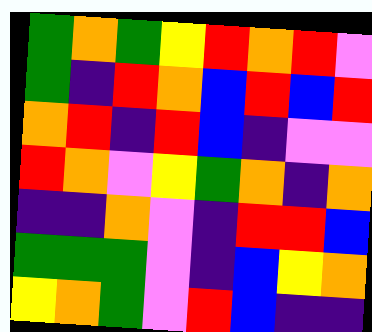[["green", "orange", "green", "yellow", "red", "orange", "red", "violet"], ["green", "indigo", "red", "orange", "blue", "red", "blue", "red"], ["orange", "red", "indigo", "red", "blue", "indigo", "violet", "violet"], ["red", "orange", "violet", "yellow", "green", "orange", "indigo", "orange"], ["indigo", "indigo", "orange", "violet", "indigo", "red", "red", "blue"], ["green", "green", "green", "violet", "indigo", "blue", "yellow", "orange"], ["yellow", "orange", "green", "violet", "red", "blue", "indigo", "indigo"]]